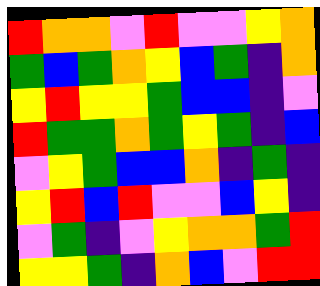[["red", "orange", "orange", "violet", "red", "violet", "violet", "yellow", "orange"], ["green", "blue", "green", "orange", "yellow", "blue", "green", "indigo", "orange"], ["yellow", "red", "yellow", "yellow", "green", "blue", "blue", "indigo", "violet"], ["red", "green", "green", "orange", "green", "yellow", "green", "indigo", "blue"], ["violet", "yellow", "green", "blue", "blue", "orange", "indigo", "green", "indigo"], ["yellow", "red", "blue", "red", "violet", "violet", "blue", "yellow", "indigo"], ["violet", "green", "indigo", "violet", "yellow", "orange", "orange", "green", "red"], ["yellow", "yellow", "green", "indigo", "orange", "blue", "violet", "red", "red"]]